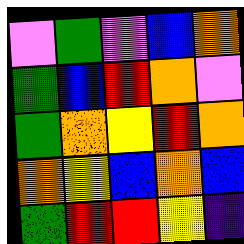[["violet", "green", "violet", "blue", "orange"], ["green", "blue", "red", "orange", "violet"], ["green", "orange", "yellow", "red", "orange"], ["orange", "yellow", "blue", "orange", "blue"], ["green", "red", "red", "yellow", "indigo"]]